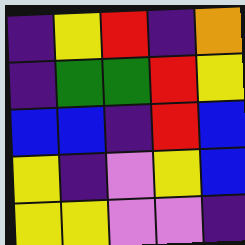[["indigo", "yellow", "red", "indigo", "orange"], ["indigo", "green", "green", "red", "yellow"], ["blue", "blue", "indigo", "red", "blue"], ["yellow", "indigo", "violet", "yellow", "blue"], ["yellow", "yellow", "violet", "violet", "indigo"]]